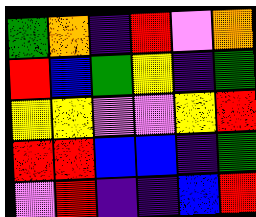[["green", "orange", "indigo", "red", "violet", "orange"], ["red", "blue", "green", "yellow", "indigo", "green"], ["yellow", "yellow", "violet", "violet", "yellow", "red"], ["red", "red", "blue", "blue", "indigo", "green"], ["violet", "red", "indigo", "indigo", "blue", "red"]]